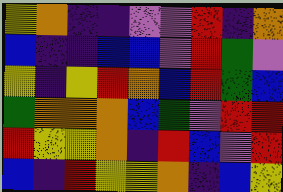[["yellow", "orange", "indigo", "indigo", "violet", "violet", "red", "indigo", "orange"], ["blue", "indigo", "indigo", "blue", "blue", "violet", "red", "green", "violet"], ["yellow", "indigo", "yellow", "red", "orange", "blue", "red", "green", "blue"], ["green", "orange", "orange", "orange", "blue", "green", "violet", "red", "red"], ["red", "yellow", "yellow", "orange", "indigo", "red", "blue", "violet", "red"], ["blue", "indigo", "red", "yellow", "yellow", "orange", "indigo", "blue", "yellow"]]